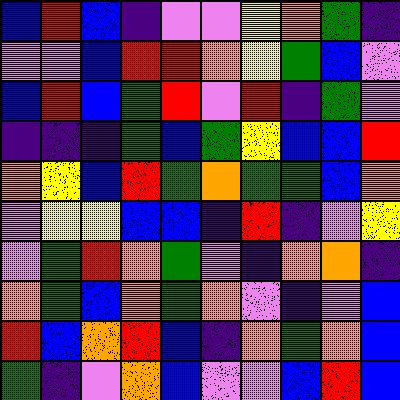[["blue", "red", "blue", "indigo", "violet", "violet", "yellow", "orange", "green", "indigo"], ["violet", "violet", "blue", "red", "red", "orange", "yellow", "green", "blue", "violet"], ["blue", "red", "blue", "green", "red", "violet", "red", "indigo", "green", "violet"], ["indigo", "indigo", "indigo", "green", "blue", "green", "yellow", "blue", "blue", "red"], ["orange", "yellow", "blue", "red", "green", "orange", "green", "green", "blue", "orange"], ["violet", "yellow", "yellow", "blue", "blue", "indigo", "red", "indigo", "violet", "yellow"], ["violet", "green", "red", "orange", "green", "violet", "indigo", "orange", "orange", "indigo"], ["orange", "green", "blue", "orange", "green", "orange", "violet", "indigo", "violet", "blue"], ["red", "blue", "orange", "red", "blue", "indigo", "orange", "green", "orange", "blue"], ["green", "indigo", "violet", "orange", "blue", "violet", "violet", "blue", "red", "blue"]]